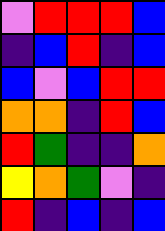[["violet", "red", "red", "red", "blue"], ["indigo", "blue", "red", "indigo", "blue"], ["blue", "violet", "blue", "red", "red"], ["orange", "orange", "indigo", "red", "blue"], ["red", "green", "indigo", "indigo", "orange"], ["yellow", "orange", "green", "violet", "indigo"], ["red", "indigo", "blue", "indigo", "blue"]]